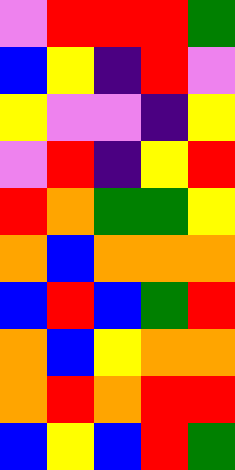[["violet", "red", "red", "red", "green"], ["blue", "yellow", "indigo", "red", "violet"], ["yellow", "violet", "violet", "indigo", "yellow"], ["violet", "red", "indigo", "yellow", "red"], ["red", "orange", "green", "green", "yellow"], ["orange", "blue", "orange", "orange", "orange"], ["blue", "red", "blue", "green", "red"], ["orange", "blue", "yellow", "orange", "orange"], ["orange", "red", "orange", "red", "red"], ["blue", "yellow", "blue", "red", "green"]]